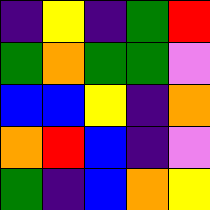[["indigo", "yellow", "indigo", "green", "red"], ["green", "orange", "green", "green", "violet"], ["blue", "blue", "yellow", "indigo", "orange"], ["orange", "red", "blue", "indigo", "violet"], ["green", "indigo", "blue", "orange", "yellow"]]